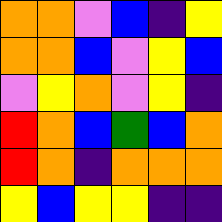[["orange", "orange", "violet", "blue", "indigo", "yellow"], ["orange", "orange", "blue", "violet", "yellow", "blue"], ["violet", "yellow", "orange", "violet", "yellow", "indigo"], ["red", "orange", "blue", "green", "blue", "orange"], ["red", "orange", "indigo", "orange", "orange", "orange"], ["yellow", "blue", "yellow", "yellow", "indigo", "indigo"]]